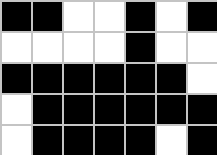[["black", "black", "white", "white", "black", "white", "black"], ["white", "white", "white", "white", "black", "white", "white"], ["black", "black", "black", "black", "black", "black", "white"], ["white", "black", "black", "black", "black", "black", "black"], ["white", "black", "black", "black", "black", "white", "black"]]